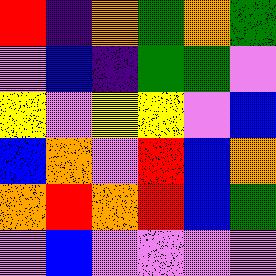[["red", "indigo", "orange", "green", "orange", "green"], ["violet", "blue", "indigo", "green", "green", "violet"], ["yellow", "violet", "yellow", "yellow", "violet", "blue"], ["blue", "orange", "violet", "red", "blue", "orange"], ["orange", "red", "orange", "red", "blue", "green"], ["violet", "blue", "violet", "violet", "violet", "violet"]]